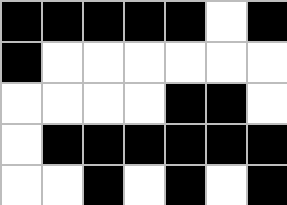[["black", "black", "black", "black", "black", "white", "black"], ["black", "white", "white", "white", "white", "white", "white"], ["white", "white", "white", "white", "black", "black", "white"], ["white", "black", "black", "black", "black", "black", "black"], ["white", "white", "black", "white", "black", "white", "black"]]